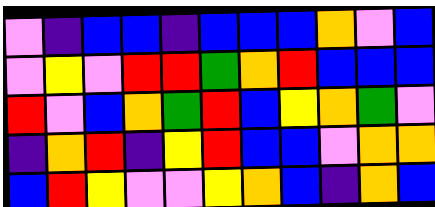[["violet", "indigo", "blue", "blue", "indigo", "blue", "blue", "blue", "orange", "violet", "blue"], ["violet", "yellow", "violet", "red", "red", "green", "orange", "red", "blue", "blue", "blue"], ["red", "violet", "blue", "orange", "green", "red", "blue", "yellow", "orange", "green", "violet"], ["indigo", "orange", "red", "indigo", "yellow", "red", "blue", "blue", "violet", "orange", "orange"], ["blue", "red", "yellow", "violet", "violet", "yellow", "orange", "blue", "indigo", "orange", "blue"]]